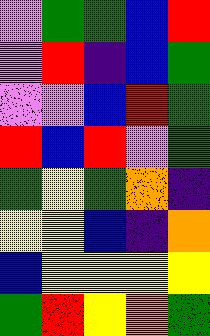[["violet", "green", "green", "blue", "red"], ["violet", "red", "indigo", "blue", "green"], ["violet", "violet", "blue", "red", "green"], ["red", "blue", "red", "violet", "green"], ["green", "yellow", "green", "orange", "indigo"], ["yellow", "yellow", "blue", "indigo", "orange"], ["blue", "yellow", "yellow", "yellow", "yellow"], ["green", "red", "yellow", "orange", "green"]]